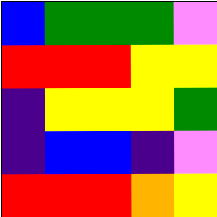[["blue", "green", "green", "green", "violet"], ["red", "red", "red", "yellow", "yellow"], ["indigo", "yellow", "yellow", "yellow", "green"], ["indigo", "blue", "blue", "indigo", "violet"], ["red", "red", "red", "orange", "yellow"]]